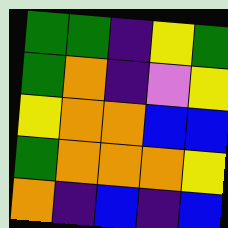[["green", "green", "indigo", "yellow", "green"], ["green", "orange", "indigo", "violet", "yellow"], ["yellow", "orange", "orange", "blue", "blue"], ["green", "orange", "orange", "orange", "yellow"], ["orange", "indigo", "blue", "indigo", "blue"]]